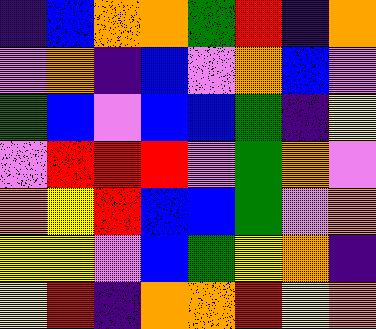[["indigo", "blue", "orange", "orange", "green", "red", "indigo", "orange"], ["violet", "orange", "indigo", "blue", "violet", "orange", "blue", "violet"], ["green", "blue", "violet", "blue", "blue", "green", "indigo", "yellow"], ["violet", "red", "red", "red", "violet", "green", "orange", "violet"], ["orange", "yellow", "red", "blue", "blue", "green", "violet", "orange"], ["yellow", "yellow", "violet", "blue", "green", "yellow", "orange", "indigo"], ["yellow", "red", "indigo", "orange", "orange", "red", "yellow", "orange"]]